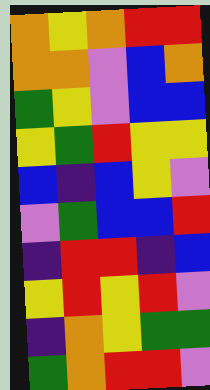[["orange", "yellow", "orange", "red", "red"], ["orange", "orange", "violet", "blue", "orange"], ["green", "yellow", "violet", "blue", "blue"], ["yellow", "green", "red", "yellow", "yellow"], ["blue", "indigo", "blue", "yellow", "violet"], ["violet", "green", "blue", "blue", "red"], ["indigo", "red", "red", "indigo", "blue"], ["yellow", "red", "yellow", "red", "violet"], ["indigo", "orange", "yellow", "green", "green"], ["green", "orange", "red", "red", "violet"]]